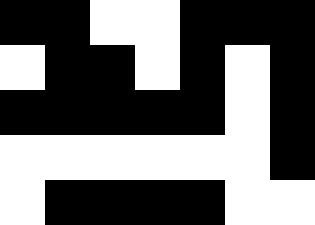[["black", "black", "white", "white", "black", "black", "black"], ["white", "black", "black", "white", "black", "white", "black"], ["black", "black", "black", "black", "black", "white", "black"], ["white", "white", "white", "white", "white", "white", "black"], ["white", "black", "black", "black", "black", "white", "white"]]